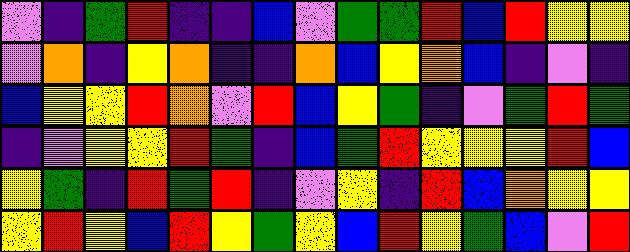[["violet", "indigo", "green", "red", "indigo", "indigo", "blue", "violet", "green", "green", "red", "blue", "red", "yellow", "yellow"], ["violet", "orange", "indigo", "yellow", "orange", "indigo", "indigo", "orange", "blue", "yellow", "orange", "blue", "indigo", "violet", "indigo"], ["blue", "yellow", "yellow", "red", "orange", "violet", "red", "blue", "yellow", "green", "indigo", "violet", "green", "red", "green"], ["indigo", "violet", "yellow", "yellow", "red", "green", "indigo", "blue", "green", "red", "yellow", "yellow", "yellow", "red", "blue"], ["yellow", "green", "indigo", "red", "green", "red", "indigo", "violet", "yellow", "indigo", "red", "blue", "orange", "yellow", "yellow"], ["yellow", "red", "yellow", "blue", "red", "yellow", "green", "yellow", "blue", "red", "yellow", "green", "blue", "violet", "red"]]